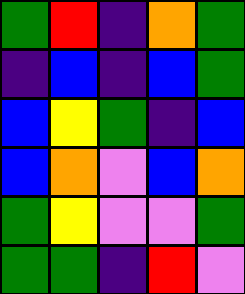[["green", "red", "indigo", "orange", "green"], ["indigo", "blue", "indigo", "blue", "green"], ["blue", "yellow", "green", "indigo", "blue"], ["blue", "orange", "violet", "blue", "orange"], ["green", "yellow", "violet", "violet", "green"], ["green", "green", "indigo", "red", "violet"]]